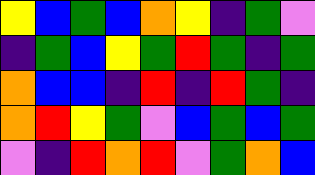[["yellow", "blue", "green", "blue", "orange", "yellow", "indigo", "green", "violet"], ["indigo", "green", "blue", "yellow", "green", "red", "green", "indigo", "green"], ["orange", "blue", "blue", "indigo", "red", "indigo", "red", "green", "indigo"], ["orange", "red", "yellow", "green", "violet", "blue", "green", "blue", "green"], ["violet", "indigo", "red", "orange", "red", "violet", "green", "orange", "blue"]]